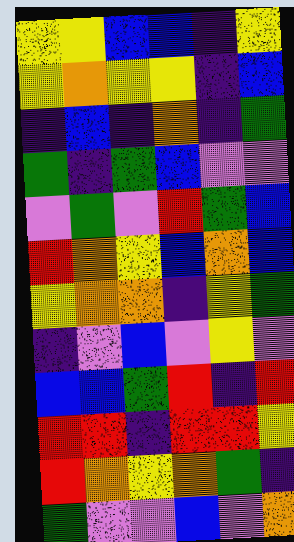[["yellow", "yellow", "blue", "blue", "indigo", "yellow"], ["yellow", "orange", "yellow", "yellow", "indigo", "blue"], ["indigo", "blue", "indigo", "orange", "indigo", "green"], ["green", "indigo", "green", "blue", "violet", "violet"], ["violet", "green", "violet", "red", "green", "blue"], ["red", "orange", "yellow", "blue", "orange", "blue"], ["yellow", "orange", "orange", "indigo", "yellow", "green"], ["indigo", "violet", "blue", "violet", "yellow", "violet"], ["blue", "blue", "green", "red", "indigo", "red"], ["red", "red", "indigo", "red", "red", "yellow"], ["red", "orange", "yellow", "orange", "green", "indigo"], ["green", "violet", "violet", "blue", "violet", "orange"]]